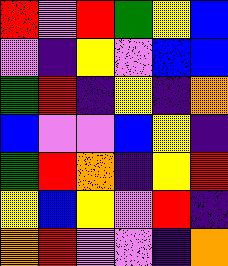[["red", "violet", "red", "green", "yellow", "blue"], ["violet", "indigo", "yellow", "violet", "blue", "blue"], ["green", "red", "indigo", "yellow", "indigo", "orange"], ["blue", "violet", "violet", "blue", "yellow", "indigo"], ["green", "red", "orange", "indigo", "yellow", "red"], ["yellow", "blue", "yellow", "violet", "red", "indigo"], ["orange", "red", "violet", "violet", "indigo", "orange"]]